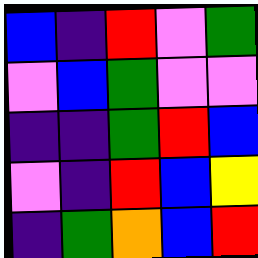[["blue", "indigo", "red", "violet", "green"], ["violet", "blue", "green", "violet", "violet"], ["indigo", "indigo", "green", "red", "blue"], ["violet", "indigo", "red", "blue", "yellow"], ["indigo", "green", "orange", "blue", "red"]]